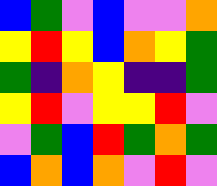[["blue", "green", "violet", "blue", "violet", "violet", "orange"], ["yellow", "red", "yellow", "blue", "orange", "yellow", "green"], ["green", "indigo", "orange", "yellow", "indigo", "indigo", "green"], ["yellow", "red", "violet", "yellow", "yellow", "red", "violet"], ["violet", "green", "blue", "red", "green", "orange", "green"], ["blue", "orange", "blue", "orange", "violet", "red", "violet"]]